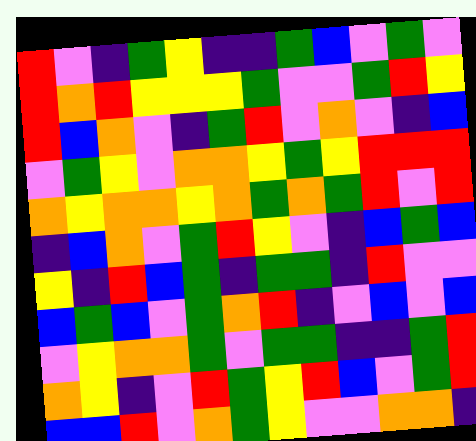[["red", "violet", "indigo", "green", "yellow", "indigo", "indigo", "green", "blue", "violet", "green", "violet"], ["red", "orange", "red", "yellow", "yellow", "yellow", "green", "violet", "violet", "green", "red", "yellow"], ["red", "blue", "orange", "violet", "indigo", "green", "red", "violet", "orange", "violet", "indigo", "blue"], ["violet", "green", "yellow", "violet", "orange", "orange", "yellow", "green", "yellow", "red", "red", "red"], ["orange", "yellow", "orange", "orange", "yellow", "orange", "green", "orange", "green", "red", "violet", "red"], ["indigo", "blue", "orange", "violet", "green", "red", "yellow", "violet", "indigo", "blue", "green", "blue"], ["yellow", "indigo", "red", "blue", "green", "indigo", "green", "green", "indigo", "red", "violet", "violet"], ["blue", "green", "blue", "violet", "green", "orange", "red", "indigo", "violet", "blue", "violet", "blue"], ["violet", "yellow", "orange", "orange", "green", "violet", "green", "green", "indigo", "indigo", "green", "red"], ["orange", "yellow", "indigo", "violet", "red", "green", "yellow", "red", "blue", "violet", "green", "red"], ["blue", "blue", "red", "violet", "orange", "green", "yellow", "violet", "violet", "orange", "orange", "indigo"]]